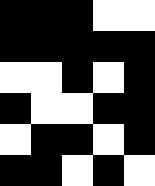[["black", "black", "black", "white", "white"], ["black", "black", "black", "black", "black"], ["white", "white", "black", "white", "black"], ["black", "white", "white", "black", "black"], ["white", "black", "black", "white", "black"], ["black", "black", "white", "black", "white"]]